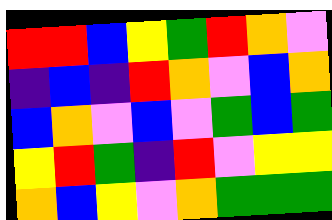[["red", "red", "blue", "yellow", "green", "red", "orange", "violet"], ["indigo", "blue", "indigo", "red", "orange", "violet", "blue", "orange"], ["blue", "orange", "violet", "blue", "violet", "green", "blue", "green"], ["yellow", "red", "green", "indigo", "red", "violet", "yellow", "yellow"], ["orange", "blue", "yellow", "violet", "orange", "green", "green", "green"]]